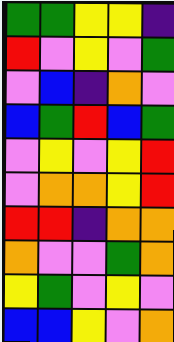[["green", "green", "yellow", "yellow", "indigo"], ["red", "violet", "yellow", "violet", "green"], ["violet", "blue", "indigo", "orange", "violet"], ["blue", "green", "red", "blue", "green"], ["violet", "yellow", "violet", "yellow", "red"], ["violet", "orange", "orange", "yellow", "red"], ["red", "red", "indigo", "orange", "orange"], ["orange", "violet", "violet", "green", "orange"], ["yellow", "green", "violet", "yellow", "violet"], ["blue", "blue", "yellow", "violet", "orange"]]